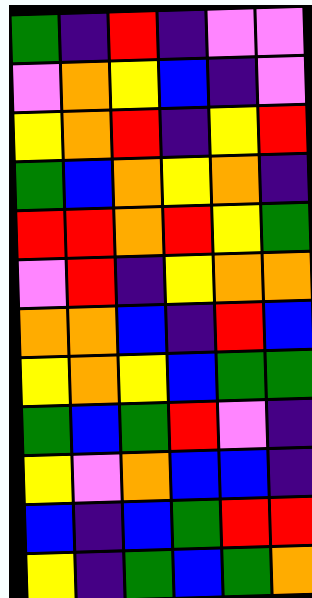[["green", "indigo", "red", "indigo", "violet", "violet"], ["violet", "orange", "yellow", "blue", "indigo", "violet"], ["yellow", "orange", "red", "indigo", "yellow", "red"], ["green", "blue", "orange", "yellow", "orange", "indigo"], ["red", "red", "orange", "red", "yellow", "green"], ["violet", "red", "indigo", "yellow", "orange", "orange"], ["orange", "orange", "blue", "indigo", "red", "blue"], ["yellow", "orange", "yellow", "blue", "green", "green"], ["green", "blue", "green", "red", "violet", "indigo"], ["yellow", "violet", "orange", "blue", "blue", "indigo"], ["blue", "indigo", "blue", "green", "red", "red"], ["yellow", "indigo", "green", "blue", "green", "orange"]]